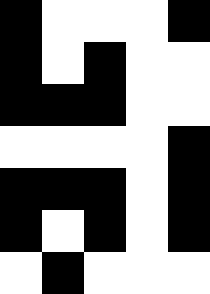[["black", "white", "white", "white", "black"], ["black", "white", "black", "white", "white"], ["black", "black", "black", "white", "white"], ["white", "white", "white", "white", "black"], ["black", "black", "black", "white", "black"], ["black", "white", "black", "white", "black"], ["white", "black", "white", "white", "white"]]